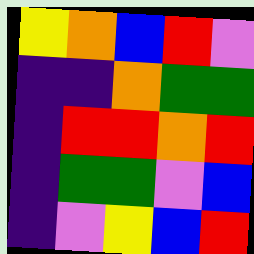[["yellow", "orange", "blue", "red", "violet"], ["indigo", "indigo", "orange", "green", "green"], ["indigo", "red", "red", "orange", "red"], ["indigo", "green", "green", "violet", "blue"], ["indigo", "violet", "yellow", "blue", "red"]]